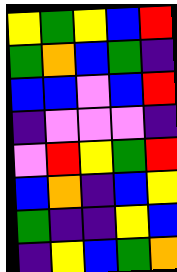[["yellow", "green", "yellow", "blue", "red"], ["green", "orange", "blue", "green", "indigo"], ["blue", "blue", "violet", "blue", "red"], ["indigo", "violet", "violet", "violet", "indigo"], ["violet", "red", "yellow", "green", "red"], ["blue", "orange", "indigo", "blue", "yellow"], ["green", "indigo", "indigo", "yellow", "blue"], ["indigo", "yellow", "blue", "green", "orange"]]